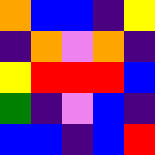[["orange", "blue", "blue", "indigo", "yellow"], ["indigo", "orange", "violet", "orange", "indigo"], ["yellow", "red", "red", "red", "blue"], ["green", "indigo", "violet", "blue", "indigo"], ["blue", "blue", "indigo", "blue", "red"]]